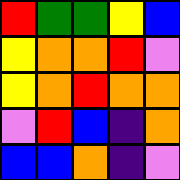[["red", "green", "green", "yellow", "blue"], ["yellow", "orange", "orange", "red", "violet"], ["yellow", "orange", "red", "orange", "orange"], ["violet", "red", "blue", "indigo", "orange"], ["blue", "blue", "orange", "indigo", "violet"]]